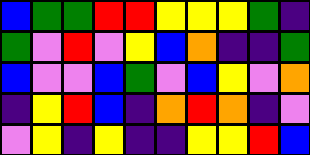[["blue", "green", "green", "red", "red", "yellow", "yellow", "yellow", "green", "indigo"], ["green", "violet", "red", "violet", "yellow", "blue", "orange", "indigo", "indigo", "green"], ["blue", "violet", "violet", "blue", "green", "violet", "blue", "yellow", "violet", "orange"], ["indigo", "yellow", "red", "blue", "indigo", "orange", "red", "orange", "indigo", "violet"], ["violet", "yellow", "indigo", "yellow", "indigo", "indigo", "yellow", "yellow", "red", "blue"]]